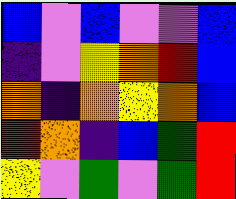[["blue", "violet", "blue", "violet", "violet", "blue"], ["indigo", "violet", "yellow", "orange", "red", "blue"], ["orange", "indigo", "orange", "yellow", "orange", "blue"], ["red", "orange", "indigo", "blue", "green", "red"], ["yellow", "violet", "green", "violet", "green", "red"]]